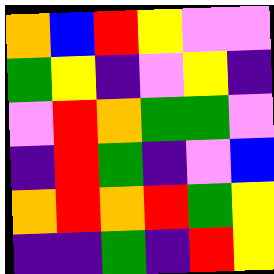[["orange", "blue", "red", "yellow", "violet", "violet"], ["green", "yellow", "indigo", "violet", "yellow", "indigo"], ["violet", "red", "orange", "green", "green", "violet"], ["indigo", "red", "green", "indigo", "violet", "blue"], ["orange", "red", "orange", "red", "green", "yellow"], ["indigo", "indigo", "green", "indigo", "red", "yellow"]]